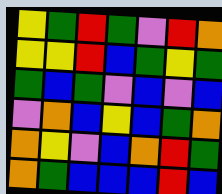[["yellow", "green", "red", "green", "violet", "red", "orange"], ["yellow", "yellow", "red", "blue", "green", "yellow", "green"], ["green", "blue", "green", "violet", "blue", "violet", "blue"], ["violet", "orange", "blue", "yellow", "blue", "green", "orange"], ["orange", "yellow", "violet", "blue", "orange", "red", "green"], ["orange", "green", "blue", "blue", "blue", "red", "blue"]]